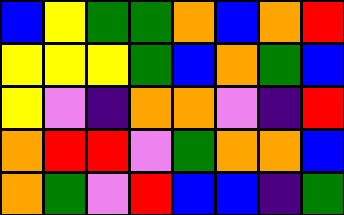[["blue", "yellow", "green", "green", "orange", "blue", "orange", "red"], ["yellow", "yellow", "yellow", "green", "blue", "orange", "green", "blue"], ["yellow", "violet", "indigo", "orange", "orange", "violet", "indigo", "red"], ["orange", "red", "red", "violet", "green", "orange", "orange", "blue"], ["orange", "green", "violet", "red", "blue", "blue", "indigo", "green"]]